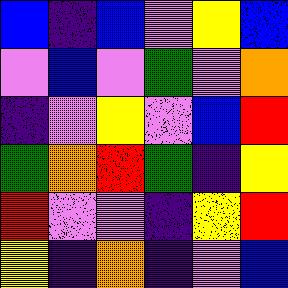[["blue", "indigo", "blue", "violet", "yellow", "blue"], ["violet", "blue", "violet", "green", "violet", "orange"], ["indigo", "violet", "yellow", "violet", "blue", "red"], ["green", "orange", "red", "green", "indigo", "yellow"], ["red", "violet", "violet", "indigo", "yellow", "red"], ["yellow", "indigo", "orange", "indigo", "violet", "blue"]]